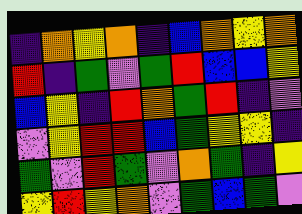[["indigo", "orange", "yellow", "orange", "indigo", "blue", "orange", "yellow", "orange"], ["red", "indigo", "green", "violet", "green", "red", "blue", "blue", "yellow"], ["blue", "yellow", "indigo", "red", "orange", "green", "red", "indigo", "violet"], ["violet", "yellow", "red", "red", "blue", "green", "yellow", "yellow", "indigo"], ["green", "violet", "red", "green", "violet", "orange", "green", "indigo", "yellow"], ["yellow", "red", "yellow", "orange", "violet", "green", "blue", "green", "violet"]]